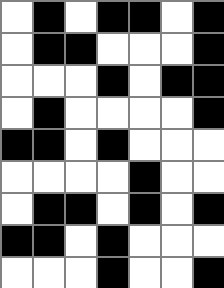[["white", "black", "white", "black", "black", "white", "black"], ["white", "black", "black", "white", "white", "white", "black"], ["white", "white", "white", "black", "white", "black", "black"], ["white", "black", "white", "white", "white", "white", "black"], ["black", "black", "white", "black", "white", "white", "white"], ["white", "white", "white", "white", "black", "white", "white"], ["white", "black", "black", "white", "black", "white", "black"], ["black", "black", "white", "black", "white", "white", "white"], ["white", "white", "white", "black", "white", "white", "black"]]